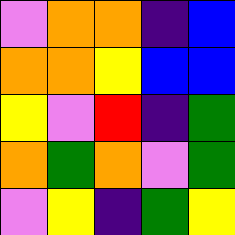[["violet", "orange", "orange", "indigo", "blue"], ["orange", "orange", "yellow", "blue", "blue"], ["yellow", "violet", "red", "indigo", "green"], ["orange", "green", "orange", "violet", "green"], ["violet", "yellow", "indigo", "green", "yellow"]]